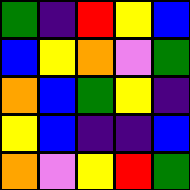[["green", "indigo", "red", "yellow", "blue"], ["blue", "yellow", "orange", "violet", "green"], ["orange", "blue", "green", "yellow", "indigo"], ["yellow", "blue", "indigo", "indigo", "blue"], ["orange", "violet", "yellow", "red", "green"]]